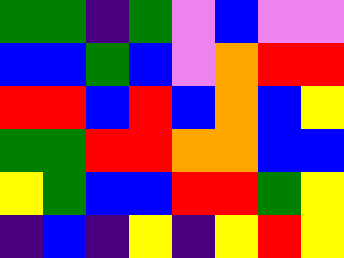[["green", "green", "indigo", "green", "violet", "blue", "violet", "violet"], ["blue", "blue", "green", "blue", "violet", "orange", "red", "red"], ["red", "red", "blue", "red", "blue", "orange", "blue", "yellow"], ["green", "green", "red", "red", "orange", "orange", "blue", "blue"], ["yellow", "green", "blue", "blue", "red", "red", "green", "yellow"], ["indigo", "blue", "indigo", "yellow", "indigo", "yellow", "red", "yellow"]]